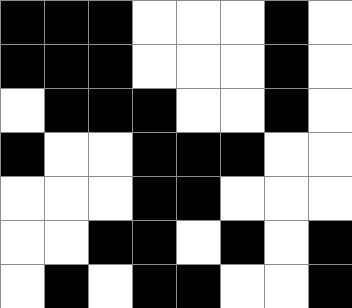[["black", "black", "black", "white", "white", "white", "black", "white"], ["black", "black", "black", "white", "white", "white", "black", "white"], ["white", "black", "black", "black", "white", "white", "black", "white"], ["black", "white", "white", "black", "black", "black", "white", "white"], ["white", "white", "white", "black", "black", "white", "white", "white"], ["white", "white", "black", "black", "white", "black", "white", "black"], ["white", "black", "white", "black", "black", "white", "white", "black"]]